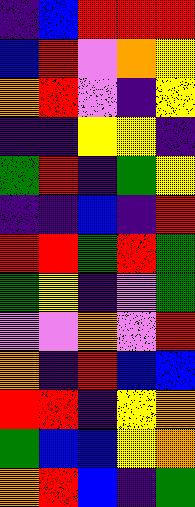[["indigo", "blue", "red", "red", "red"], ["blue", "red", "violet", "orange", "yellow"], ["orange", "red", "violet", "indigo", "yellow"], ["indigo", "indigo", "yellow", "yellow", "indigo"], ["green", "red", "indigo", "green", "yellow"], ["indigo", "indigo", "blue", "indigo", "red"], ["red", "red", "green", "red", "green"], ["green", "yellow", "indigo", "violet", "green"], ["violet", "violet", "orange", "violet", "red"], ["orange", "indigo", "red", "blue", "blue"], ["red", "red", "indigo", "yellow", "orange"], ["green", "blue", "blue", "yellow", "orange"], ["orange", "red", "blue", "indigo", "green"]]